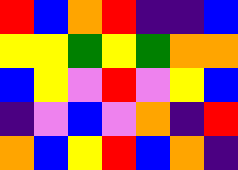[["red", "blue", "orange", "red", "indigo", "indigo", "blue"], ["yellow", "yellow", "green", "yellow", "green", "orange", "orange"], ["blue", "yellow", "violet", "red", "violet", "yellow", "blue"], ["indigo", "violet", "blue", "violet", "orange", "indigo", "red"], ["orange", "blue", "yellow", "red", "blue", "orange", "indigo"]]